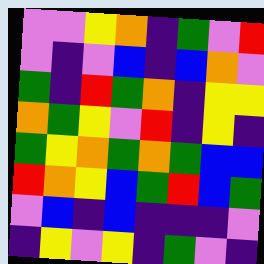[["violet", "violet", "yellow", "orange", "indigo", "green", "violet", "red"], ["violet", "indigo", "violet", "blue", "indigo", "blue", "orange", "violet"], ["green", "indigo", "red", "green", "orange", "indigo", "yellow", "yellow"], ["orange", "green", "yellow", "violet", "red", "indigo", "yellow", "indigo"], ["green", "yellow", "orange", "green", "orange", "green", "blue", "blue"], ["red", "orange", "yellow", "blue", "green", "red", "blue", "green"], ["violet", "blue", "indigo", "blue", "indigo", "indigo", "indigo", "violet"], ["indigo", "yellow", "violet", "yellow", "indigo", "green", "violet", "indigo"]]